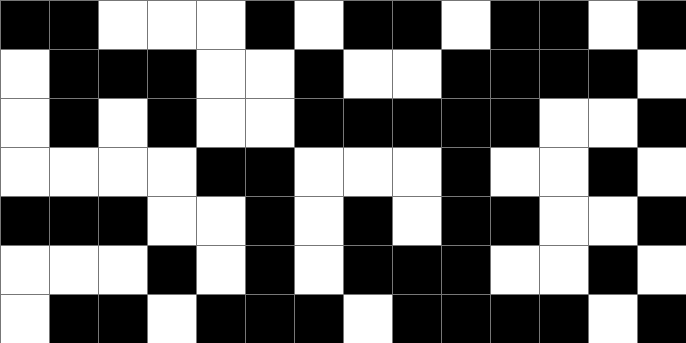[["black", "black", "white", "white", "white", "black", "white", "black", "black", "white", "black", "black", "white", "black"], ["white", "black", "black", "black", "white", "white", "black", "white", "white", "black", "black", "black", "black", "white"], ["white", "black", "white", "black", "white", "white", "black", "black", "black", "black", "black", "white", "white", "black"], ["white", "white", "white", "white", "black", "black", "white", "white", "white", "black", "white", "white", "black", "white"], ["black", "black", "black", "white", "white", "black", "white", "black", "white", "black", "black", "white", "white", "black"], ["white", "white", "white", "black", "white", "black", "white", "black", "black", "black", "white", "white", "black", "white"], ["white", "black", "black", "white", "black", "black", "black", "white", "black", "black", "black", "black", "white", "black"]]